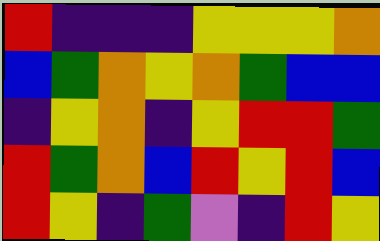[["red", "indigo", "indigo", "indigo", "yellow", "yellow", "yellow", "orange"], ["blue", "green", "orange", "yellow", "orange", "green", "blue", "blue"], ["indigo", "yellow", "orange", "indigo", "yellow", "red", "red", "green"], ["red", "green", "orange", "blue", "red", "yellow", "red", "blue"], ["red", "yellow", "indigo", "green", "violet", "indigo", "red", "yellow"]]